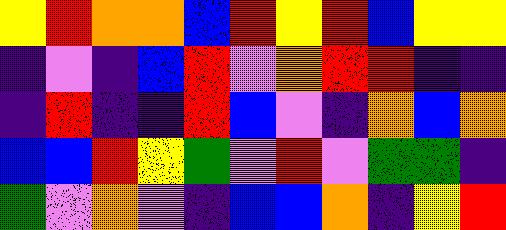[["yellow", "red", "orange", "orange", "blue", "red", "yellow", "red", "blue", "yellow", "yellow"], ["indigo", "violet", "indigo", "blue", "red", "violet", "orange", "red", "red", "indigo", "indigo"], ["indigo", "red", "indigo", "indigo", "red", "blue", "violet", "indigo", "orange", "blue", "orange"], ["blue", "blue", "red", "yellow", "green", "violet", "red", "violet", "green", "green", "indigo"], ["green", "violet", "orange", "violet", "indigo", "blue", "blue", "orange", "indigo", "yellow", "red"]]